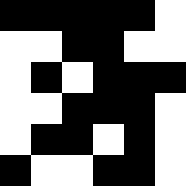[["black", "black", "black", "black", "black", "white"], ["white", "white", "black", "black", "white", "white"], ["white", "black", "white", "black", "black", "black"], ["white", "white", "black", "black", "black", "white"], ["white", "black", "black", "white", "black", "white"], ["black", "white", "white", "black", "black", "white"]]